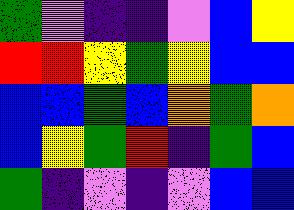[["green", "violet", "indigo", "indigo", "violet", "blue", "yellow"], ["red", "red", "yellow", "green", "yellow", "blue", "blue"], ["blue", "blue", "green", "blue", "orange", "green", "orange"], ["blue", "yellow", "green", "red", "indigo", "green", "blue"], ["green", "indigo", "violet", "indigo", "violet", "blue", "blue"]]